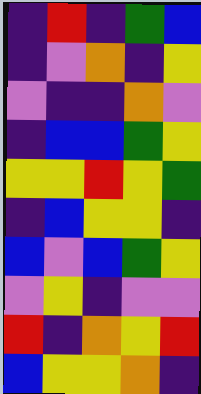[["indigo", "red", "indigo", "green", "blue"], ["indigo", "violet", "orange", "indigo", "yellow"], ["violet", "indigo", "indigo", "orange", "violet"], ["indigo", "blue", "blue", "green", "yellow"], ["yellow", "yellow", "red", "yellow", "green"], ["indigo", "blue", "yellow", "yellow", "indigo"], ["blue", "violet", "blue", "green", "yellow"], ["violet", "yellow", "indigo", "violet", "violet"], ["red", "indigo", "orange", "yellow", "red"], ["blue", "yellow", "yellow", "orange", "indigo"]]